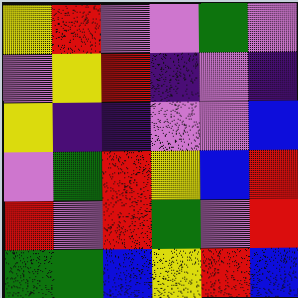[["yellow", "red", "violet", "violet", "green", "violet"], ["violet", "yellow", "red", "indigo", "violet", "indigo"], ["yellow", "indigo", "indigo", "violet", "violet", "blue"], ["violet", "green", "red", "yellow", "blue", "red"], ["red", "violet", "red", "green", "violet", "red"], ["green", "green", "blue", "yellow", "red", "blue"]]